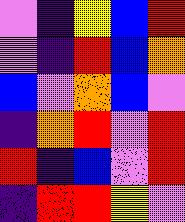[["violet", "indigo", "yellow", "blue", "red"], ["violet", "indigo", "red", "blue", "orange"], ["blue", "violet", "orange", "blue", "violet"], ["indigo", "orange", "red", "violet", "red"], ["red", "indigo", "blue", "violet", "red"], ["indigo", "red", "red", "yellow", "violet"]]